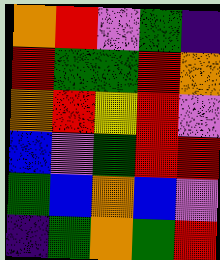[["orange", "red", "violet", "green", "indigo"], ["red", "green", "green", "red", "orange"], ["orange", "red", "yellow", "red", "violet"], ["blue", "violet", "green", "red", "red"], ["green", "blue", "orange", "blue", "violet"], ["indigo", "green", "orange", "green", "red"]]